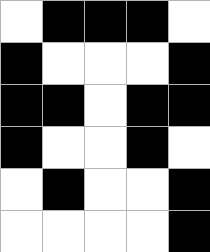[["white", "black", "black", "black", "white"], ["black", "white", "white", "white", "black"], ["black", "black", "white", "black", "black"], ["black", "white", "white", "black", "white"], ["white", "black", "white", "white", "black"], ["white", "white", "white", "white", "black"]]